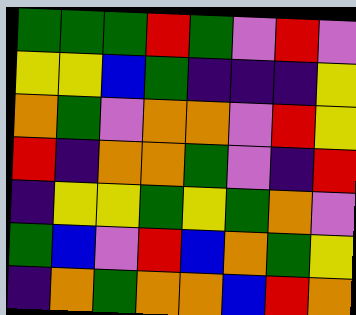[["green", "green", "green", "red", "green", "violet", "red", "violet"], ["yellow", "yellow", "blue", "green", "indigo", "indigo", "indigo", "yellow"], ["orange", "green", "violet", "orange", "orange", "violet", "red", "yellow"], ["red", "indigo", "orange", "orange", "green", "violet", "indigo", "red"], ["indigo", "yellow", "yellow", "green", "yellow", "green", "orange", "violet"], ["green", "blue", "violet", "red", "blue", "orange", "green", "yellow"], ["indigo", "orange", "green", "orange", "orange", "blue", "red", "orange"]]